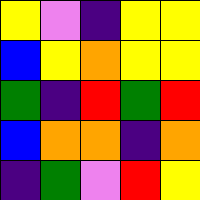[["yellow", "violet", "indigo", "yellow", "yellow"], ["blue", "yellow", "orange", "yellow", "yellow"], ["green", "indigo", "red", "green", "red"], ["blue", "orange", "orange", "indigo", "orange"], ["indigo", "green", "violet", "red", "yellow"]]